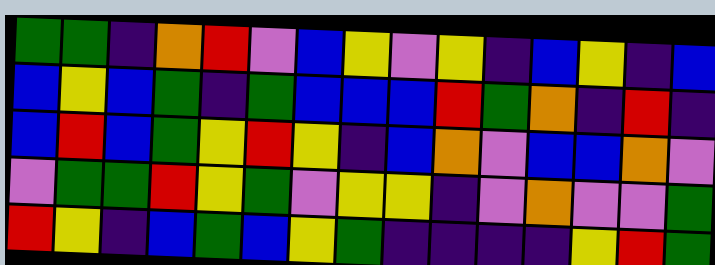[["green", "green", "indigo", "orange", "red", "violet", "blue", "yellow", "violet", "yellow", "indigo", "blue", "yellow", "indigo", "blue"], ["blue", "yellow", "blue", "green", "indigo", "green", "blue", "blue", "blue", "red", "green", "orange", "indigo", "red", "indigo"], ["blue", "red", "blue", "green", "yellow", "red", "yellow", "indigo", "blue", "orange", "violet", "blue", "blue", "orange", "violet"], ["violet", "green", "green", "red", "yellow", "green", "violet", "yellow", "yellow", "indigo", "violet", "orange", "violet", "violet", "green"], ["red", "yellow", "indigo", "blue", "green", "blue", "yellow", "green", "indigo", "indigo", "indigo", "indigo", "yellow", "red", "green"]]